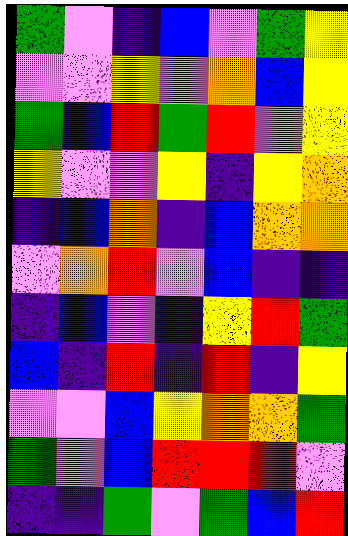[["green", "violet", "indigo", "blue", "violet", "green", "yellow"], ["violet", "violet", "yellow", "violet", "orange", "blue", "yellow"], ["green", "blue", "red", "green", "red", "violet", "yellow"], ["yellow", "violet", "violet", "yellow", "indigo", "yellow", "orange"], ["indigo", "blue", "orange", "indigo", "blue", "orange", "orange"], ["violet", "orange", "red", "violet", "blue", "indigo", "indigo"], ["indigo", "blue", "violet", "indigo", "yellow", "red", "green"], ["blue", "indigo", "red", "indigo", "red", "indigo", "yellow"], ["violet", "violet", "blue", "yellow", "orange", "orange", "green"], ["green", "violet", "blue", "red", "red", "red", "violet"], ["indigo", "indigo", "green", "violet", "green", "blue", "red"]]